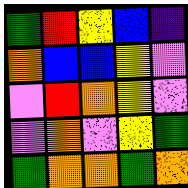[["green", "red", "yellow", "blue", "indigo"], ["orange", "blue", "blue", "yellow", "violet"], ["violet", "red", "orange", "yellow", "violet"], ["violet", "orange", "violet", "yellow", "green"], ["green", "orange", "orange", "green", "orange"]]